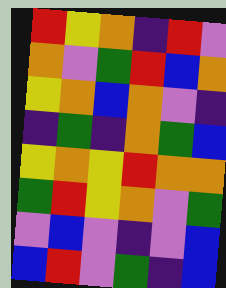[["red", "yellow", "orange", "indigo", "red", "violet"], ["orange", "violet", "green", "red", "blue", "orange"], ["yellow", "orange", "blue", "orange", "violet", "indigo"], ["indigo", "green", "indigo", "orange", "green", "blue"], ["yellow", "orange", "yellow", "red", "orange", "orange"], ["green", "red", "yellow", "orange", "violet", "green"], ["violet", "blue", "violet", "indigo", "violet", "blue"], ["blue", "red", "violet", "green", "indigo", "blue"]]